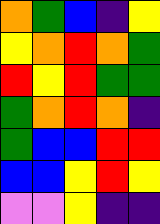[["orange", "green", "blue", "indigo", "yellow"], ["yellow", "orange", "red", "orange", "green"], ["red", "yellow", "red", "green", "green"], ["green", "orange", "red", "orange", "indigo"], ["green", "blue", "blue", "red", "red"], ["blue", "blue", "yellow", "red", "yellow"], ["violet", "violet", "yellow", "indigo", "indigo"]]